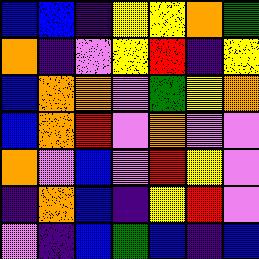[["blue", "blue", "indigo", "yellow", "yellow", "orange", "green"], ["orange", "indigo", "violet", "yellow", "red", "indigo", "yellow"], ["blue", "orange", "orange", "violet", "green", "yellow", "orange"], ["blue", "orange", "red", "violet", "orange", "violet", "violet"], ["orange", "violet", "blue", "violet", "red", "yellow", "violet"], ["indigo", "orange", "blue", "indigo", "yellow", "red", "violet"], ["violet", "indigo", "blue", "green", "blue", "indigo", "blue"]]